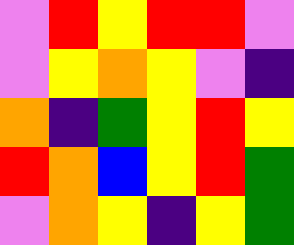[["violet", "red", "yellow", "red", "red", "violet"], ["violet", "yellow", "orange", "yellow", "violet", "indigo"], ["orange", "indigo", "green", "yellow", "red", "yellow"], ["red", "orange", "blue", "yellow", "red", "green"], ["violet", "orange", "yellow", "indigo", "yellow", "green"]]